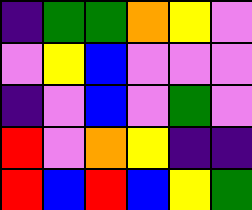[["indigo", "green", "green", "orange", "yellow", "violet"], ["violet", "yellow", "blue", "violet", "violet", "violet"], ["indigo", "violet", "blue", "violet", "green", "violet"], ["red", "violet", "orange", "yellow", "indigo", "indigo"], ["red", "blue", "red", "blue", "yellow", "green"]]